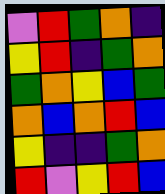[["violet", "red", "green", "orange", "indigo"], ["yellow", "red", "indigo", "green", "orange"], ["green", "orange", "yellow", "blue", "green"], ["orange", "blue", "orange", "red", "blue"], ["yellow", "indigo", "indigo", "green", "orange"], ["red", "violet", "yellow", "red", "blue"]]